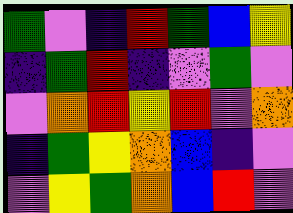[["green", "violet", "indigo", "red", "green", "blue", "yellow"], ["indigo", "green", "red", "indigo", "violet", "green", "violet"], ["violet", "orange", "red", "yellow", "red", "violet", "orange"], ["indigo", "green", "yellow", "orange", "blue", "indigo", "violet"], ["violet", "yellow", "green", "orange", "blue", "red", "violet"]]